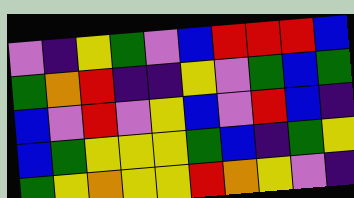[["violet", "indigo", "yellow", "green", "violet", "blue", "red", "red", "red", "blue"], ["green", "orange", "red", "indigo", "indigo", "yellow", "violet", "green", "blue", "green"], ["blue", "violet", "red", "violet", "yellow", "blue", "violet", "red", "blue", "indigo"], ["blue", "green", "yellow", "yellow", "yellow", "green", "blue", "indigo", "green", "yellow"], ["green", "yellow", "orange", "yellow", "yellow", "red", "orange", "yellow", "violet", "indigo"]]